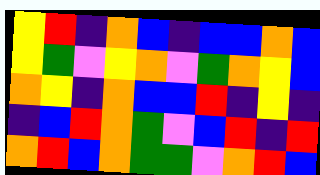[["yellow", "red", "indigo", "orange", "blue", "indigo", "blue", "blue", "orange", "blue"], ["yellow", "green", "violet", "yellow", "orange", "violet", "green", "orange", "yellow", "blue"], ["orange", "yellow", "indigo", "orange", "blue", "blue", "red", "indigo", "yellow", "indigo"], ["indigo", "blue", "red", "orange", "green", "violet", "blue", "red", "indigo", "red"], ["orange", "red", "blue", "orange", "green", "green", "violet", "orange", "red", "blue"]]